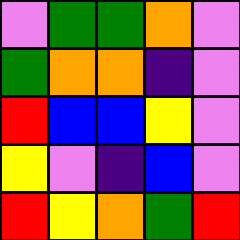[["violet", "green", "green", "orange", "violet"], ["green", "orange", "orange", "indigo", "violet"], ["red", "blue", "blue", "yellow", "violet"], ["yellow", "violet", "indigo", "blue", "violet"], ["red", "yellow", "orange", "green", "red"]]